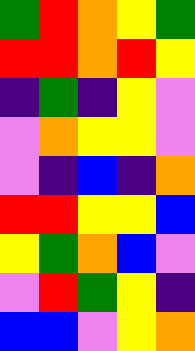[["green", "red", "orange", "yellow", "green"], ["red", "red", "orange", "red", "yellow"], ["indigo", "green", "indigo", "yellow", "violet"], ["violet", "orange", "yellow", "yellow", "violet"], ["violet", "indigo", "blue", "indigo", "orange"], ["red", "red", "yellow", "yellow", "blue"], ["yellow", "green", "orange", "blue", "violet"], ["violet", "red", "green", "yellow", "indigo"], ["blue", "blue", "violet", "yellow", "orange"]]